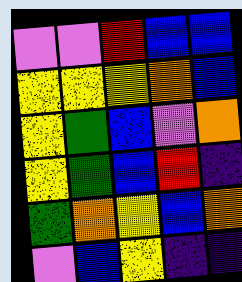[["violet", "violet", "red", "blue", "blue"], ["yellow", "yellow", "yellow", "orange", "blue"], ["yellow", "green", "blue", "violet", "orange"], ["yellow", "green", "blue", "red", "indigo"], ["green", "orange", "yellow", "blue", "orange"], ["violet", "blue", "yellow", "indigo", "indigo"]]